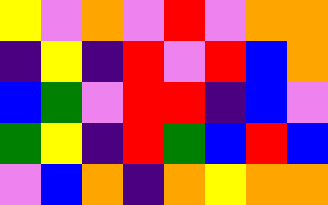[["yellow", "violet", "orange", "violet", "red", "violet", "orange", "orange"], ["indigo", "yellow", "indigo", "red", "violet", "red", "blue", "orange"], ["blue", "green", "violet", "red", "red", "indigo", "blue", "violet"], ["green", "yellow", "indigo", "red", "green", "blue", "red", "blue"], ["violet", "blue", "orange", "indigo", "orange", "yellow", "orange", "orange"]]